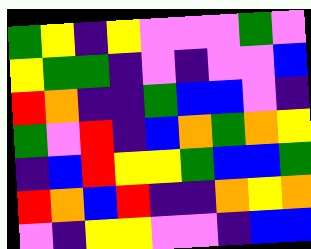[["green", "yellow", "indigo", "yellow", "violet", "violet", "violet", "green", "violet"], ["yellow", "green", "green", "indigo", "violet", "indigo", "violet", "violet", "blue"], ["red", "orange", "indigo", "indigo", "green", "blue", "blue", "violet", "indigo"], ["green", "violet", "red", "indigo", "blue", "orange", "green", "orange", "yellow"], ["indigo", "blue", "red", "yellow", "yellow", "green", "blue", "blue", "green"], ["red", "orange", "blue", "red", "indigo", "indigo", "orange", "yellow", "orange"], ["violet", "indigo", "yellow", "yellow", "violet", "violet", "indigo", "blue", "blue"]]